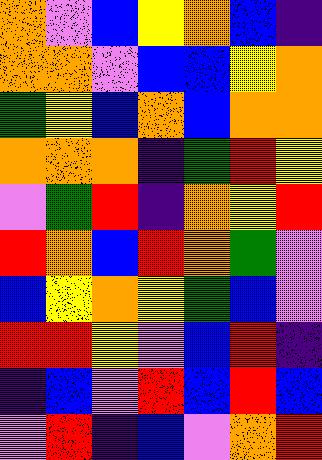[["orange", "violet", "blue", "yellow", "orange", "blue", "indigo"], ["orange", "orange", "violet", "blue", "blue", "yellow", "orange"], ["green", "yellow", "blue", "orange", "blue", "orange", "orange"], ["orange", "orange", "orange", "indigo", "green", "red", "yellow"], ["violet", "green", "red", "indigo", "orange", "yellow", "red"], ["red", "orange", "blue", "red", "orange", "green", "violet"], ["blue", "yellow", "orange", "yellow", "green", "blue", "violet"], ["red", "red", "yellow", "violet", "blue", "red", "indigo"], ["indigo", "blue", "violet", "red", "blue", "red", "blue"], ["violet", "red", "indigo", "blue", "violet", "orange", "red"]]